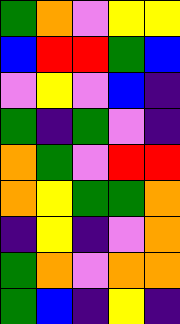[["green", "orange", "violet", "yellow", "yellow"], ["blue", "red", "red", "green", "blue"], ["violet", "yellow", "violet", "blue", "indigo"], ["green", "indigo", "green", "violet", "indigo"], ["orange", "green", "violet", "red", "red"], ["orange", "yellow", "green", "green", "orange"], ["indigo", "yellow", "indigo", "violet", "orange"], ["green", "orange", "violet", "orange", "orange"], ["green", "blue", "indigo", "yellow", "indigo"]]